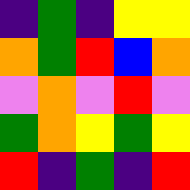[["indigo", "green", "indigo", "yellow", "yellow"], ["orange", "green", "red", "blue", "orange"], ["violet", "orange", "violet", "red", "violet"], ["green", "orange", "yellow", "green", "yellow"], ["red", "indigo", "green", "indigo", "red"]]